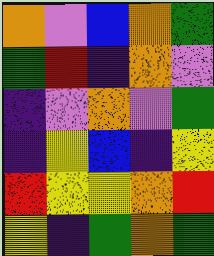[["orange", "violet", "blue", "orange", "green"], ["green", "red", "indigo", "orange", "violet"], ["indigo", "violet", "orange", "violet", "green"], ["indigo", "yellow", "blue", "indigo", "yellow"], ["red", "yellow", "yellow", "orange", "red"], ["yellow", "indigo", "green", "orange", "green"]]